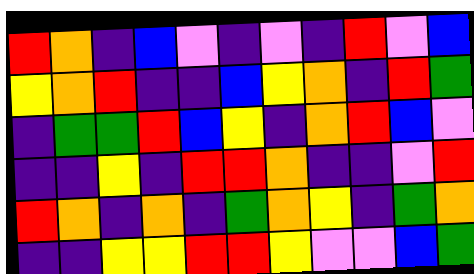[["red", "orange", "indigo", "blue", "violet", "indigo", "violet", "indigo", "red", "violet", "blue"], ["yellow", "orange", "red", "indigo", "indigo", "blue", "yellow", "orange", "indigo", "red", "green"], ["indigo", "green", "green", "red", "blue", "yellow", "indigo", "orange", "red", "blue", "violet"], ["indigo", "indigo", "yellow", "indigo", "red", "red", "orange", "indigo", "indigo", "violet", "red"], ["red", "orange", "indigo", "orange", "indigo", "green", "orange", "yellow", "indigo", "green", "orange"], ["indigo", "indigo", "yellow", "yellow", "red", "red", "yellow", "violet", "violet", "blue", "green"]]